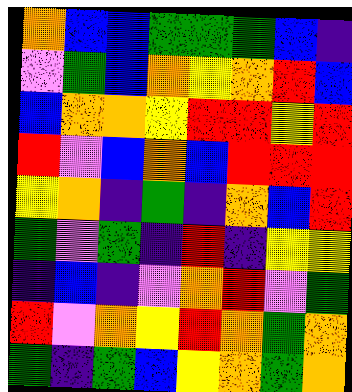[["orange", "blue", "blue", "green", "green", "green", "blue", "indigo"], ["violet", "green", "blue", "orange", "yellow", "orange", "red", "blue"], ["blue", "orange", "orange", "yellow", "red", "red", "yellow", "red"], ["red", "violet", "blue", "orange", "blue", "red", "red", "red"], ["yellow", "orange", "indigo", "green", "indigo", "orange", "blue", "red"], ["green", "violet", "green", "indigo", "red", "indigo", "yellow", "yellow"], ["indigo", "blue", "indigo", "violet", "orange", "red", "violet", "green"], ["red", "violet", "orange", "yellow", "red", "orange", "green", "orange"], ["green", "indigo", "green", "blue", "yellow", "orange", "green", "orange"]]